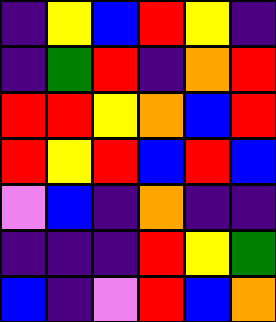[["indigo", "yellow", "blue", "red", "yellow", "indigo"], ["indigo", "green", "red", "indigo", "orange", "red"], ["red", "red", "yellow", "orange", "blue", "red"], ["red", "yellow", "red", "blue", "red", "blue"], ["violet", "blue", "indigo", "orange", "indigo", "indigo"], ["indigo", "indigo", "indigo", "red", "yellow", "green"], ["blue", "indigo", "violet", "red", "blue", "orange"]]